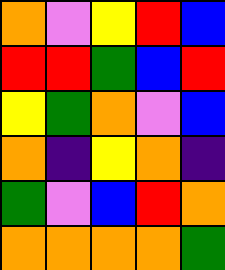[["orange", "violet", "yellow", "red", "blue"], ["red", "red", "green", "blue", "red"], ["yellow", "green", "orange", "violet", "blue"], ["orange", "indigo", "yellow", "orange", "indigo"], ["green", "violet", "blue", "red", "orange"], ["orange", "orange", "orange", "orange", "green"]]